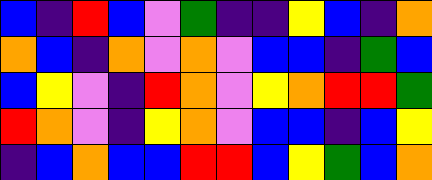[["blue", "indigo", "red", "blue", "violet", "green", "indigo", "indigo", "yellow", "blue", "indigo", "orange"], ["orange", "blue", "indigo", "orange", "violet", "orange", "violet", "blue", "blue", "indigo", "green", "blue"], ["blue", "yellow", "violet", "indigo", "red", "orange", "violet", "yellow", "orange", "red", "red", "green"], ["red", "orange", "violet", "indigo", "yellow", "orange", "violet", "blue", "blue", "indigo", "blue", "yellow"], ["indigo", "blue", "orange", "blue", "blue", "red", "red", "blue", "yellow", "green", "blue", "orange"]]